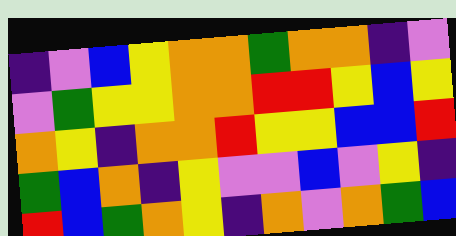[["indigo", "violet", "blue", "yellow", "orange", "orange", "green", "orange", "orange", "indigo", "violet"], ["violet", "green", "yellow", "yellow", "orange", "orange", "red", "red", "yellow", "blue", "yellow"], ["orange", "yellow", "indigo", "orange", "orange", "red", "yellow", "yellow", "blue", "blue", "red"], ["green", "blue", "orange", "indigo", "yellow", "violet", "violet", "blue", "violet", "yellow", "indigo"], ["red", "blue", "green", "orange", "yellow", "indigo", "orange", "violet", "orange", "green", "blue"]]